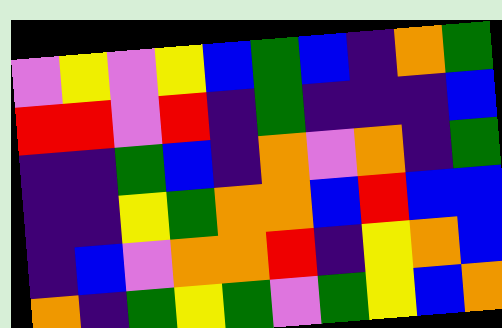[["violet", "yellow", "violet", "yellow", "blue", "green", "blue", "indigo", "orange", "green"], ["red", "red", "violet", "red", "indigo", "green", "indigo", "indigo", "indigo", "blue"], ["indigo", "indigo", "green", "blue", "indigo", "orange", "violet", "orange", "indigo", "green"], ["indigo", "indigo", "yellow", "green", "orange", "orange", "blue", "red", "blue", "blue"], ["indigo", "blue", "violet", "orange", "orange", "red", "indigo", "yellow", "orange", "blue"], ["orange", "indigo", "green", "yellow", "green", "violet", "green", "yellow", "blue", "orange"]]